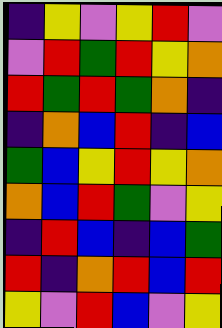[["indigo", "yellow", "violet", "yellow", "red", "violet"], ["violet", "red", "green", "red", "yellow", "orange"], ["red", "green", "red", "green", "orange", "indigo"], ["indigo", "orange", "blue", "red", "indigo", "blue"], ["green", "blue", "yellow", "red", "yellow", "orange"], ["orange", "blue", "red", "green", "violet", "yellow"], ["indigo", "red", "blue", "indigo", "blue", "green"], ["red", "indigo", "orange", "red", "blue", "red"], ["yellow", "violet", "red", "blue", "violet", "yellow"]]